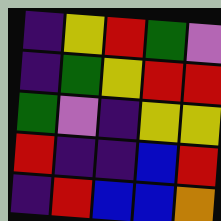[["indigo", "yellow", "red", "green", "violet"], ["indigo", "green", "yellow", "red", "red"], ["green", "violet", "indigo", "yellow", "yellow"], ["red", "indigo", "indigo", "blue", "red"], ["indigo", "red", "blue", "blue", "orange"]]